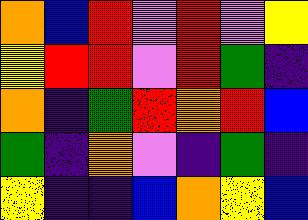[["orange", "blue", "red", "violet", "red", "violet", "yellow"], ["yellow", "red", "red", "violet", "red", "green", "indigo"], ["orange", "indigo", "green", "red", "orange", "red", "blue"], ["green", "indigo", "orange", "violet", "indigo", "green", "indigo"], ["yellow", "indigo", "indigo", "blue", "orange", "yellow", "blue"]]